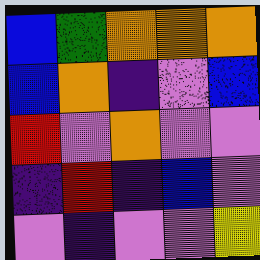[["blue", "green", "orange", "orange", "orange"], ["blue", "orange", "indigo", "violet", "blue"], ["red", "violet", "orange", "violet", "violet"], ["indigo", "red", "indigo", "blue", "violet"], ["violet", "indigo", "violet", "violet", "yellow"]]